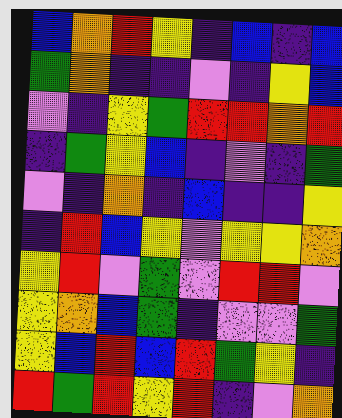[["blue", "orange", "red", "yellow", "indigo", "blue", "indigo", "blue"], ["green", "orange", "indigo", "indigo", "violet", "indigo", "yellow", "blue"], ["violet", "indigo", "yellow", "green", "red", "red", "orange", "red"], ["indigo", "green", "yellow", "blue", "indigo", "violet", "indigo", "green"], ["violet", "indigo", "orange", "indigo", "blue", "indigo", "indigo", "yellow"], ["indigo", "red", "blue", "yellow", "violet", "yellow", "yellow", "orange"], ["yellow", "red", "violet", "green", "violet", "red", "red", "violet"], ["yellow", "orange", "blue", "green", "indigo", "violet", "violet", "green"], ["yellow", "blue", "red", "blue", "red", "green", "yellow", "indigo"], ["red", "green", "red", "yellow", "red", "indigo", "violet", "orange"]]